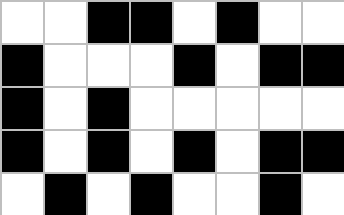[["white", "white", "black", "black", "white", "black", "white", "white"], ["black", "white", "white", "white", "black", "white", "black", "black"], ["black", "white", "black", "white", "white", "white", "white", "white"], ["black", "white", "black", "white", "black", "white", "black", "black"], ["white", "black", "white", "black", "white", "white", "black", "white"]]